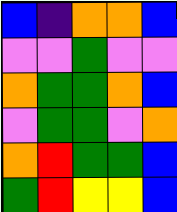[["blue", "indigo", "orange", "orange", "blue"], ["violet", "violet", "green", "violet", "violet"], ["orange", "green", "green", "orange", "blue"], ["violet", "green", "green", "violet", "orange"], ["orange", "red", "green", "green", "blue"], ["green", "red", "yellow", "yellow", "blue"]]